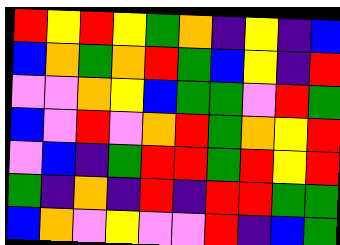[["red", "yellow", "red", "yellow", "green", "orange", "indigo", "yellow", "indigo", "blue"], ["blue", "orange", "green", "orange", "red", "green", "blue", "yellow", "indigo", "red"], ["violet", "violet", "orange", "yellow", "blue", "green", "green", "violet", "red", "green"], ["blue", "violet", "red", "violet", "orange", "red", "green", "orange", "yellow", "red"], ["violet", "blue", "indigo", "green", "red", "red", "green", "red", "yellow", "red"], ["green", "indigo", "orange", "indigo", "red", "indigo", "red", "red", "green", "green"], ["blue", "orange", "violet", "yellow", "violet", "violet", "red", "indigo", "blue", "green"]]